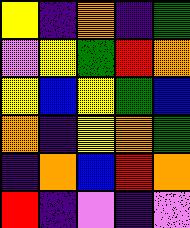[["yellow", "indigo", "orange", "indigo", "green"], ["violet", "yellow", "green", "red", "orange"], ["yellow", "blue", "yellow", "green", "blue"], ["orange", "indigo", "yellow", "orange", "green"], ["indigo", "orange", "blue", "red", "orange"], ["red", "indigo", "violet", "indigo", "violet"]]